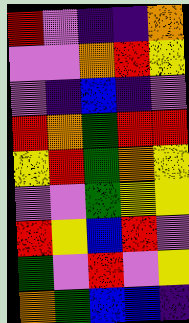[["red", "violet", "indigo", "indigo", "orange"], ["violet", "violet", "orange", "red", "yellow"], ["violet", "indigo", "blue", "indigo", "violet"], ["red", "orange", "green", "red", "red"], ["yellow", "red", "green", "orange", "yellow"], ["violet", "violet", "green", "yellow", "yellow"], ["red", "yellow", "blue", "red", "violet"], ["green", "violet", "red", "violet", "yellow"], ["orange", "green", "blue", "blue", "indigo"]]